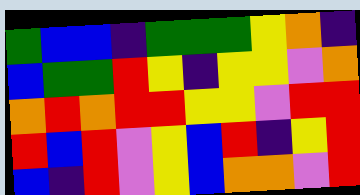[["green", "blue", "blue", "indigo", "green", "green", "green", "yellow", "orange", "indigo"], ["blue", "green", "green", "red", "yellow", "indigo", "yellow", "yellow", "violet", "orange"], ["orange", "red", "orange", "red", "red", "yellow", "yellow", "violet", "red", "red"], ["red", "blue", "red", "violet", "yellow", "blue", "red", "indigo", "yellow", "red"], ["blue", "indigo", "red", "violet", "yellow", "blue", "orange", "orange", "violet", "red"]]